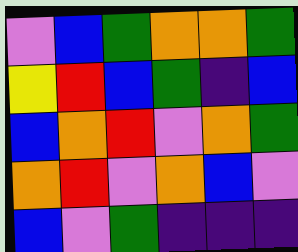[["violet", "blue", "green", "orange", "orange", "green"], ["yellow", "red", "blue", "green", "indigo", "blue"], ["blue", "orange", "red", "violet", "orange", "green"], ["orange", "red", "violet", "orange", "blue", "violet"], ["blue", "violet", "green", "indigo", "indigo", "indigo"]]